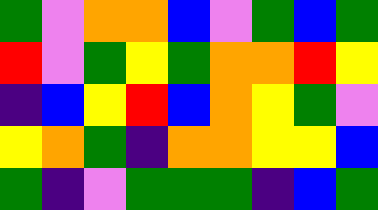[["green", "violet", "orange", "orange", "blue", "violet", "green", "blue", "green"], ["red", "violet", "green", "yellow", "green", "orange", "orange", "red", "yellow"], ["indigo", "blue", "yellow", "red", "blue", "orange", "yellow", "green", "violet"], ["yellow", "orange", "green", "indigo", "orange", "orange", "yellow", "yellow", "blue"], ["green", "indigo", "violet", "green", "green", "green", "indigo", "blue", "green"]]